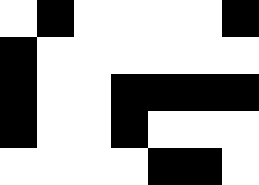[["white", "black", "white", "white", "white", "white", "black"], ["black", "white", "white", "white", "white", "white", "white"], ["black", "white", "white", "black", "black", "black", "black"], ["black", "white", "white", "black", "white", "white", "white"], ["white", "white", "white", "white", "black", "black", "white"]]